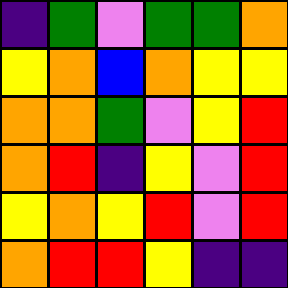[["indigo", "green", "violet", "green", "green", "orange"], ["yellow", "orange", "blue", "orange", "yellow", "yellow"], ["orange", "orange", "green", "violet", "yellow", "red"], ["orange", "red", "indigo", "yellow", "violet", "red"], ["yellow", "orange", "yellow", "red", "violet", "red"], ["orange", "red", "red", "yellow", "indigo", "indigo"]]